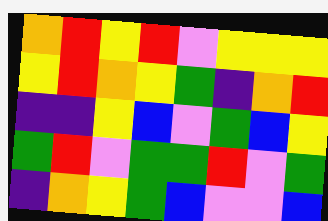[["orange", "red", "yellow", "red", "violet", "yellow", "yellow", "yellow"], ["yellow", "red", "orange", "yellow", "green", "indigo", "orange", "red"], ["indigo", "indigo", "yellow", "blue", "violet", "green", "blue", "yellow"], ["green", "red", "violet", "green", "green", "red", "violet", "green"], ["indigo", "orange", "yellow", "green", "blue", "violet", "violet", "blue"]]